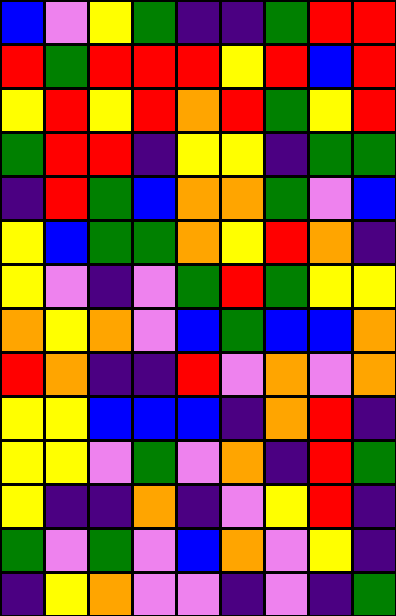[["blue", "violet", "yellow", "green", "indigo", "indigo", "green", "red", "red"], ["red", "green", "red", "red", "red", "yellow", "red", "blue", "red"], ["yellow", "red", "yellow", "red", "orange", "red", "green", "yellow", "red"], ["green", "red", "red", "indigo", "yellow", "yellow", "indigo", "green", "green"], ["indigo", "red", "green", "blue", "orange", "orange", "green", "violet", "blue"], ["yellow", "blue", "green", "green", "orange", "yellow", "red", "orange", "indigo"], ["yellow", "violet", "indigo", "violet", "green", "red", "green", "yellow", "yellow"], ["orange", "yellow", "orange", "violet", "blue", "green", "blue", "blue", "orange"], ["red", "orange", "indigo", "indigo", "red", "violet", "orange", "violet", "orange"], ["yellow", "yellow", "blue", "blue", "blue", "indigo", "orange", "red", "indigo"], ["yellow", "yellow", "violet", "green", "violet", "orange", "indigo", "red", "green"], ["yellow", "indigo", "indigo", "orange", "indigo", "violet", "yellow", "red", "indigo"], ["green", "violet", "green", "violet", "blue", "orange", "violet", "yellow", "indigo"], ["indigo", "yellow", "orange", "violet", "violet", "indigo", "violet", "indigo", "green"]]